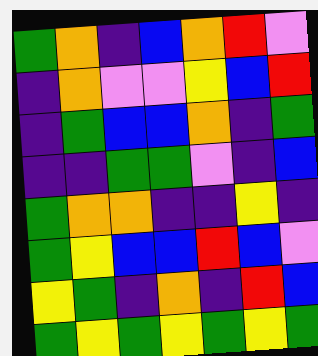[["green", "orange", "indigo", "blue", "orange", "red", "violet"], ["indigo", "orange", "violet", "violet", "yellow", "blue", "red"], ["indigo", "green", "blue", "blue", "orange", "indigo", "green"], ["indigo", "indigo", "green", "green", "violet", "indigo", "blue"], ["green", "orange", "orange", "indigo", "indigo", "yellow", "indigo"], ["green", "yellow", "blue", "blue", "red", "blue", "violet"], ["yellow", "green", "indigo", "orange", "indigo", "red", "blue"], ["green", "yellow", "green", "yellow", "green", "yellow", "green"]]